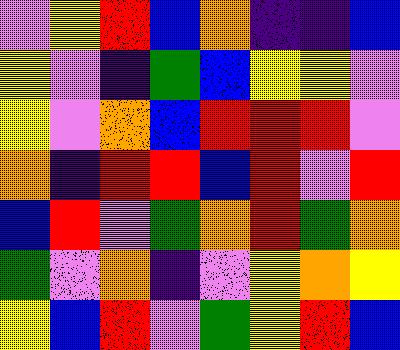[["violet", "yellow", "red", "blue", "orange", "indigo", "indigo", "blue"], ["yellow", "violet", "indigo", "green", "blue", "yellow", "yellow", "violet"], ["yellow", "violet", "orange", "blue", "red", "red", "red", "violet"], ["orange", "indigo", "red", "red", "blue", "red", "violet", "red"], ["blue", "red", "violet", "green", "orange", "red", "green", "orange"], ["green", "violet", "orange", "indigo", "violet", "yellow", "orange", "yellow"], ["yellow", "blue", "red", "violet", "green", "yellow", "red", "blue"]]